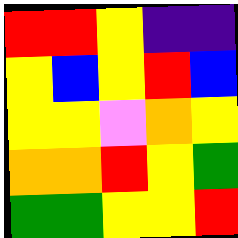[["red", "red", "yellow", "indigo", "indigo"], ["yellow", "blue", "yellow", "red", "blue"], ["yellow", "yellow", "violet", "orange", "yellow"], ["orange", "orange", "red", "yellow", "green"], ["green", "green", "yellow", "yellow", "red"]]